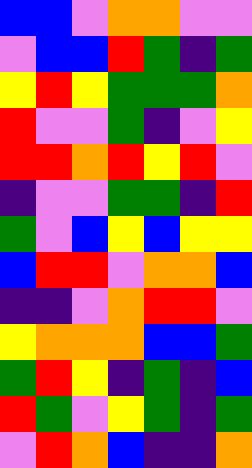[["blue", "blue", "violet", "orange", "orange", "violet", "violet"], ["violet", "blue", "blue", "red", "green", "indigo", "green"], ["yellow", "red", "yellow", "green", "green", "green", "orange"], ["red", "violet", "violet", "green", "indigo", "violet", "yellow"], ["red", "red", "orange", "red", "yellow", "red", "violet"], ["indigo", "violet", "violet", "green", "green", "indigo", "red"], ["green", "violet", "blue", "yellow", "blue", "yellow", "yellow"], ["blue", "red", "red", "violet", "orange", "orange", "blue"], ["indigo", "indigo", "violet", "orange", "red", "red", "violet"], ["yellow", "orange", "orange", "orange", "blue", "blue", "green"], ["green", "red", "yellow", "indigo", "green", "indigo", "blue"], ["red", "green", "violet", "yellow", "green", "indigo", "green"], ["violet", "red", "orange", "blue", "indigo", "indigo", "orange"]]